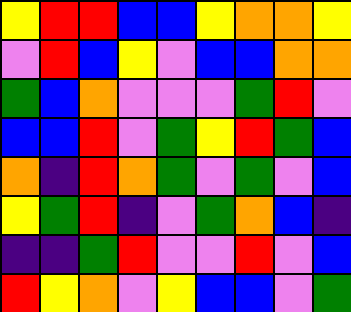[["yellow", "red", "red", "blue", "blue", "yellow", "orange", "orange", "yellow"], ["violet", "red", "blue", "yellow", "violet", "blue", "blue", "orange", "orange"], ["green", "blue", "orange", "violet", "violet", "violet", "green", "red", "violet"], ["blue", "blue", "red", "violet", "green", "yellow", "red", "green", "blue"], ["orange", "indigo", "red", "orange", "green", "violet", "green", "violet", "blue"], ["yellow", "green", "red", "indigo", "violet", "green", "orange", "blue", "indigo"], ["indigo", "indigo", "green", "red", "violet", "violet", "red", "violet", "blue"], ["red", "yellow", "orange", "violet", "yellow", "blue", "blue", "violet", "green"]]